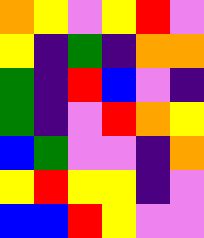[["orange", "yellow", "violet", "yellow", "red", "violet"], ["yellow", "indigo", "green", "indigo", "orange", "orange"], ["green", "indigo", "red", "blue", "violet", "indigo"], ["green", "indigo", "violet", "red", "orange", "yellow"], ["blue", "green", "violet", "violet", "indigo", "orange"], ["yellow", "red", "yellow", "yellow", "indigo", "violet"], ["blue", "blue", "red", "yellow", "violet", "violet"]]